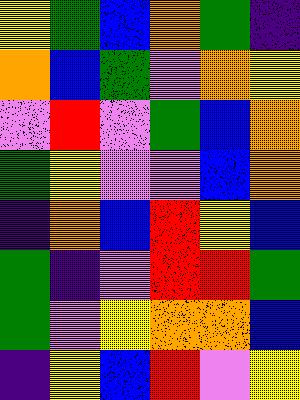[["yellow", "green", "blue", "orange", "green", "indigo"], ["orange", "blue", "green", "violet", "orange", "yellow"], ["violet", "red", "violet", "green", "blue", "orange"], ["green", "yellow", "violet", "violet", "blue", "orange"], ["indigo", "orange", "blue", "red", "yellow", "blue"], ["green", "indigo", "violet", "red", "red", "green"], ["green", "violet", "yellow", "orange", "orange", "blue"], ["indigo", "yellow", "blue", "red", "violet", "yellow"]]